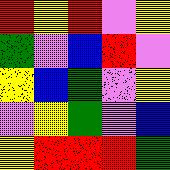[["red", "yellow", "red", "violet", "yellow"], ["green", "violet", "blue", "red", "violet"], ["yellow", "blue", "green", "violet", "yellow"], ["violet", "yellow", "green", "violet", "blue"], ["yellow", "red", "red", "red", "green"]]